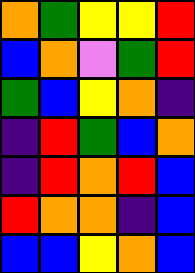[["orange", "green", "yellow", "yellow", "red"], ["blue", "orange", "violet", "green", "red"], ["green", "blue", "yellow", "orange", "indigo"], ["indigo", "red", "green", "blue", "orange"], ["indigo", "red", "orange", "red", "blue"], ["red", "orange", "orange", "indigo", "blue"], ["blue", "blue", "yellow", "orange", "blue"]]